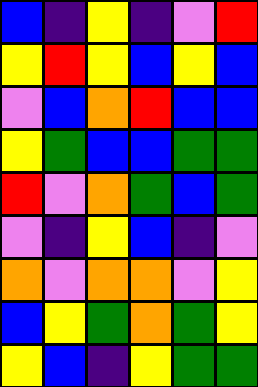[["blue", "indigo", "yellow", "indigo", "violet", "red"], ["yellow", "red", "yellow", "blue", "yellow", "blue"], ["violet", "blue", "orange", "red", "blue", "blue"], ["yellow", "green", "blue", "blue", "green", "green"], ["red", "violet", "orange", "green", "blue", "green"], ["violet", "indigo", "yellow", "blue", "indigo", "violet"], ["orange", "violet", "orange", "orange", "violet", "yellow"], ["blue", "yellow", "green", "orange", "green", "yellow"], ["yellow", "blue", "indigo", "yellow", "green", "green"]]